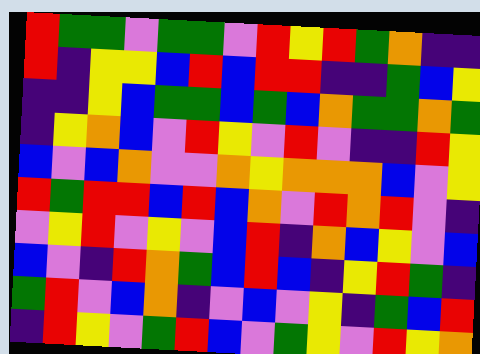[["red", "green", "green", "violet", "green", "green", "violet", "red", "yellow", "red", "green", "orange", "indigo", "indigo"], ["red", "indigo", "yellow", "yellow", "blue", "red", "blue", "red", "red", "indigo", "indigo", "green", "blue", "yellow"], ["indigo", "indigo", "yellow", "blue", "green", "green", "blue", "green", "blue", "orange", "green", "green", "orange", "green"], ["indigo", "yellow", "orange", "blue", "violet", "red", "yellow", "violet", "red", "violet", "indigo", "indigo", "red", "yellow"], ["blue", "violet", "blue", "orange", "violet", "violet", "orange", "yellow", "orange", "orange", "orange", "blue", "violet", "yellow"], ["red", "green", "red", "red", "blue", "red", "blue", "orange", "violet", "red", "orange", "red", "violet", "indigo"], ["violet", "yellow", "red", "violet", "yellow", "violet", "blue", "red", "indigo", "orange", "blue", "yellow", "violet", "blue"], ["blue", "violet", "indigo", "red", "orange", "green", "blue", "red", "blue", "indigo", "yellow", "red", "green", "indigo"], ["green", "red", "violet", "blue", "orange", "indigo", "violet", "blue", "violet", "yellow", "indigo", "green", "blue", "red"], ["indigo", "red", "yellow", "violet", "green", "red", "blue", "violet", "green", "yellow", "violet", "red", "yellow", "orange"]]